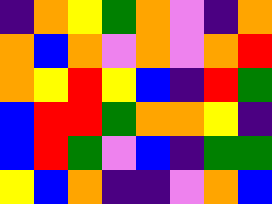[["indigo", "orange", "yellow", "green", "orange", "violet", "indigo", "orange"], ["orange", "blue", "orange", "violet", "orange", "violet", "orange", "red"], ["orange", "yellow", "red", "yellow", "blue", "indigo", "red", "green"], ["blue", "red", "red", "green", "orange", "orange", "yellow", "indigo"], ["blue", "red", "green", "violet", "blue", "indigo", "green", "green"], ["yellow", "blue", "orange", "indigo", "indigo", "violet", "orange", "blue"]]